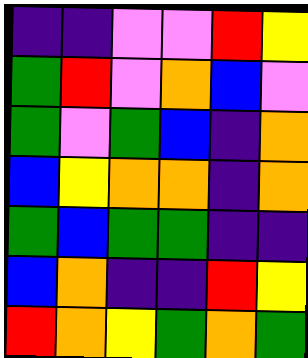[["indigo", "indigo", "violet", "violet", "red", "yellow"], ["green", "red", "violet", "orange", "blue", "violet"], ["green", "violet", "green", "blue", "indigo", "orange"], ["blue", "yellow", "orange", "orange", "indigo", "orange"], ["green", "blue", "green", "green", "indigo", "indigo"], ["blue", "orange", "indigo", "indigo", "red", "yellow"], ["red", "orange", "yellow", "green", "orange", "green"]]